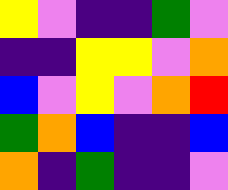[["yellow", "violet", "indigo", "indigo", "green", "violet"], ["indigo", "indigo", "yellow", "yellow", "violet", "orange"], ["blue", "violet", "yellow", "violet", "orange", "red"], ["green", "orange", "blue", "indigo", "indigo", "blue"], ["orange", "indigo", "green", "indigo", "indigo", "violet"]]